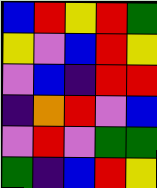[["blue", "red", "yellow", "red", "green"], ["yellow", "violet", "blue", "red", "yellow"], ["violet", "blue", "indigo", "red", "red"], ["indigo", "orange", "red", "violet", "blue"], ["violet", "red", "violet", "green", "green"], ["green", "indigo", "blue", "red", "yellow"]]